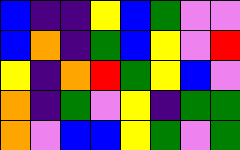[["blue", "indigo", "indigo", "yellow", "blue", "green", "violet", "violet"], ["blue", "orange", "indigo", "green", "blue", "yellow", "violet", "red"], ["yellow", "indigo", "orange", "red", "green", "yellow", "blue", "violet"], ["orange", "indigo", "green", "violet", "yellow", "indigo", "green", "green"], ["orange", "violet", "blue", "blue", "yellow", "green", "violet", "green"]]